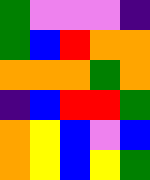[["green", "violet", "violet", "violet", "indigo"], ["green", "blue", "red", "orange", "orange"], ["orange", "orange", "orange", "green", "orange"], ["indigo", "blue", "red", "red", "green"], ["orange", "yellow", "blue", "violet", "blue"], ["orange", "yellow", "blue", "yellow", "green"]]